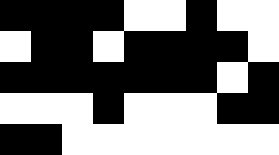[["black", "black", "black", "black", "white", "white", "black", "white", "white"], ["white", "black", "black", "white", "black", "black", "black", "black", "white"], ["black", "black", "black", "black", "black", "black", "black", "white", "black"], ["white", "white", "white", "black", "white", "white", "white", "black", "black"], ["black", "black", "white", "white", "white", "white", "white", "white", "white"]]